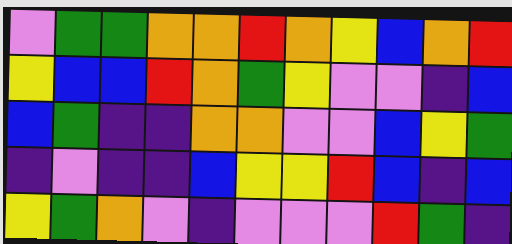[["violet", "green", "green", "orange", "orange", "red", "orange", "yellow", "blue", "orange", "red"], ["yellow", "blue", "blue", "red", "orange", "green", "yellow", "violet", "violet", "indigo", "blue"], ["blue", "green", "indigo", "indigo", "orange", "orange", "violet", "violet", "blue", "yellow", "green"], ["indigo", "violet", "indigo", "indigo", "blue", "yellow", "yellow", "red", "blue", "indigo", "blue"], ["yellow", "green", "orange", "violet", "indigo", "violet", "violet", "violet", "red", "green", "indigo"]]